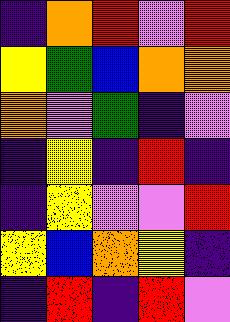[["indigo", "orange", "red", "violet", "red"], ["yellow", "green", "blue", "orange", "orange"], ["orange", "violet", "green", "indigo", "violet"], ["indigo", "yellow", "indigo", "red", "indigo"], ["indigo", "yellow", "violet", "violet", "red"], ["yellow", "blue", "orange", "yellow", "indigo"], ["indigo", "red", "indigo", "red", "violet"]]